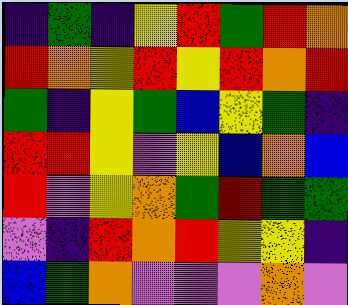[["indigo", "green", "indigo", "yellow", "red", "green", "red", "orange"], ["red", "orange", "yellow", "red", "yellow", "red", "orange", "red"], ["green", "indigo", "yellow", "green", "blue", "yellow", "green", "indigo"], ["red", "red", "yellow", "violet", "yellow", "blue", "orange", "blue"], ["red", "violet", "yellow", "orange", "green", "red", "green", "green"], ["violet", "indigo", "red", "orange", "red", "yellow", "yellow", "indigo"], ["blue", "green", "orange", "violet", "violet", "violet", "orange", "violet"]]